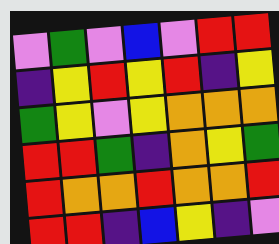[["violet", "green", "violet", "blue", "violet", "red", "red"], ["indigo", "yellow", "red", "yellow", "red", "indigo", "yellow"], ["green", "yellow", "violet", "yellow", "orange", "orange", "orange"], ["red", "red", "green", "indigo", "orange", "yellow", "green"], ["red", "orange", "orange", "red", "orange", "orange", "red"], ["red", "red", "indigo", "blue", "yellow", "indigo", "violet"]]